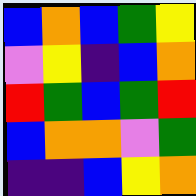[["blue", "orange", "blue", "green", "yellow"], ["violet", "yellow", "indigo", "blue", "orange"], ["red", "green", "blue", "green", "red"], ["blue", "orange", "orange", "violet", "green"], ["indigo", "indigo", "blue", "yellow", "orange"]]